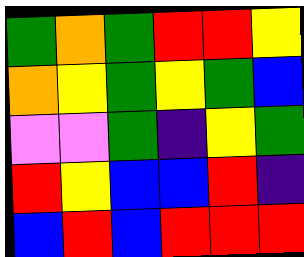[["green", "orange", "green", "red", "red", "yellow"], ["orange", "yellow", "green", "yellow", "green", "blue"], ["violet", "violet", "green", "indigo", "yellow", "green"], ["red", "yellow", "blue", "blue", "red", "indigo"], ["blue", "red", "blue", "red", "red", "red"]]